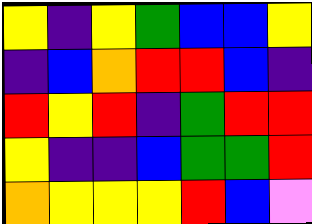[["yellow", "indigo", "yellow", "green", "blue", "blue", "yellow"], ["indigo", "blue", "orange", "red", "red", "blue", "indigo"], ["red", "yellow", "red", "indigo", "green", "red", "red"], ["yellow", "indigo", "indigo", "blue", "green", "green", "red"], ["orange", "yellow", "yellow", "yellow", "red", "blue", "violet"]]